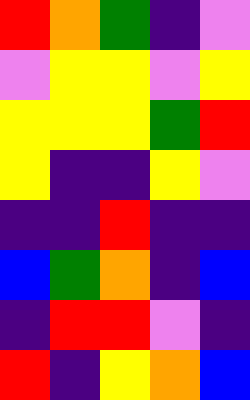[["red", "orange", "green", "indigo", "violet"], ["violet", "yellow", "yellow", "violet", "yellow"], ["yellow", "yellow", "yellow", "green", "red"], ["yellow", "indigo", "indigo", "yellow", "violet"], ["indigo", "indigo", "red", "indigo", "indigo"], ["blue", "green", "orange", "indigo", "blue"], ["indigo", "red", "red", "violet", "indigo"], ["red", "indigo", "yellow", "orange", "blue"]]